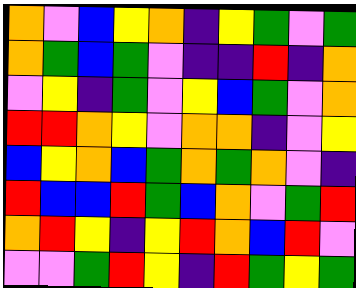[["orange", "violet", "blue", "yellow", "orange", "indigo", "yellow", "green", "violet", "green"], ["orange", "green", "blue", "green", "violet", "indigo", "indigo", "red", "indigo", "orange"], ["violet", "yellow", "indigo", "green", "violet", "yellow", "blue", "green", "violet", "orange"], ["red", "red", "orange", "yellow", "violet", "orange", "orange", "indigo", "violet", "yellow"], ["blue", "yellow", "orange", "blue", "green", "orange", "green", "orange", "violet", "indigo"], ["red", "blue", "blue", "red", "green", "blue", "orange", "violet", "green", "red"], ["orange", "red", "yellow", "indigo", "yellow", "red", "orange", "blue", "red", "violet"], ["violet", "violet", "green", "red", "yellow", "indigo", "red", "green", "yellow", "green"]]